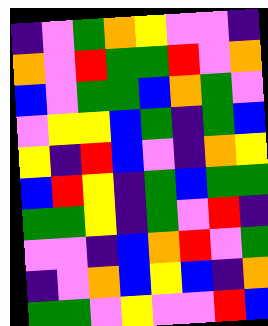[["indigo", "violet", "green", "orange", "yellow", "violet", "violet", "indigo"], ["orange", "violet", "red", "green", "green", "red", "violet", "orange"], ["blue", "violet", "green", "green", "blue", "orange", "green", "violet"], ["violet", "yellow", "yellow", "blue", "green", "indigo", "green", "blue"], ["yellow", "indigo", "red", "blue", "violet", "indigo", "orange", "yellow"], ["blue", "red", "yellow", "indigo", "green", "blue", "green", "green"], ["green", "green", "yellow", "indigo", "green", "violet", "red", "indigo"], ["violet", "violet", "indigo", "blue", "orange", "red", "violet", "green"], ["indigo", "violet", "orange", "blue", "yellow", "blue", "indigo", "orange"], ["green", "green", "violet", "yellow", "violet", "violet", "red", "blue"]]